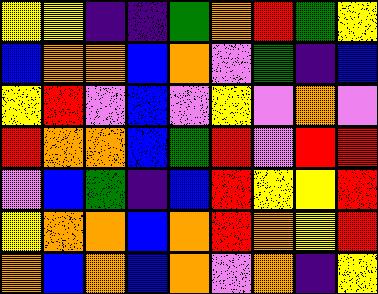[["yellow", "yellow", "indigo", "indigo", "green", "orange", "red", "green", "yellow"], ["blue", "orange", "orange", "blue", "orange", "violet", "green", "indigo", "blue"], ["yellow", "red", "violet", "blue", "violet", "yellow", "violet", "orange", "violet"], ["red", "orange", "orange", "blue", "green", "red", "violet", "red", "red"], ["violet", "blue", "green", "indigo", "blue", "red", "yellow", "yellow", "red"], ["yellow", "orange", "orange", "blue", "orange", "red", "orange", "yellow", "red"], ["orange", "blue", "orange", "blue", "orange", "violet", "orange", "indigo", "yellow"]]